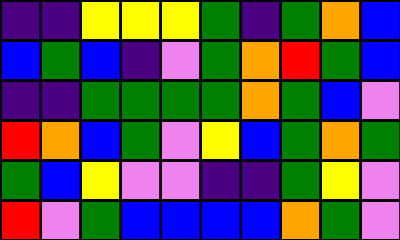[["indigo", "indigo", "yellow", "yellow", "yellow", "green", "indigo", "green", "orange", "blue"], ["blue", "green", "blue", "indigo", "violet", "green", "orange", "red", "green", "blue"], ["indigo", "indigo", "green", "green", "green", "green", "orange", "green", "blue", "violet"], ["red", "orange", "blue", "green", "violet", "yellow", "blue", "green", "orange", "green"], ["green", "blue", "yellow", "violet", "violet", "indigo", "indigo", "green", "yellow", "violet"], ["red", "violet", "green", "blue", "blue", "blue", "blue", "orange", "green", "violet"]]